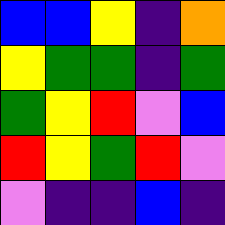[["blue", "blue", "yellow", "indigo", "orange"], ["yellow", "green", "green", "indigo", "green"], ["green", "yellow", "red", "violet", "blue"], ["red", "yellow", "green", "red", "violet"], ["violet", "indigo", "indigo", "blue", "indigo"]]